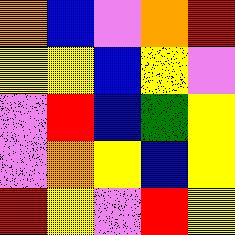[["orange", "blue", "violet", "orange", "red"], ["yellow", "yellow", "blue", "yellow", "violet"], ["violet", "red", "blue", "green", "yellow"], ["violet", "orange", "yellow", "blue", "yellow"], ["red", "yellow", "violet", "red", "yellow"]]